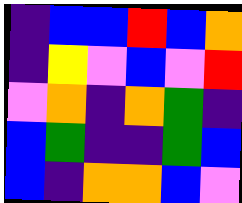[["indigo", "blue", "blue", "red", "blue", "orange"], ["indigo", "yellow", "violet", "blue", "violet", "red"], ["violet", "orange", "indigo", "orange", "green", "indigo"], ["blue", "green", "indigo", "indigo", "green", "blue"], ["blue", "indigo", "orange", "orange", "blue", "violet"]]